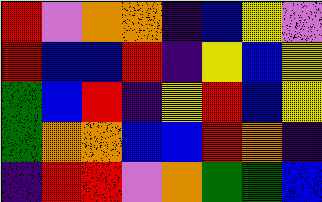[["red", "violet", "orange", "orange", "indigo", "blue", "yellow", "violet"], ["red", "blue", "blue", "red", "indigo", "yellow", "blue", "yellow"], ["green", "blue", "red", "indigo", "yellow", "red", "blue", "yellow"], ["green", "orange", "orange", "blue", "blue", "red", "orange", "indigo"], ["indigo", "red", "red", "violet", "orange", "green", "green", "blue"]]